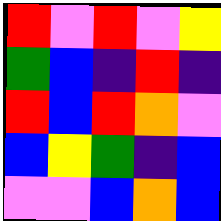[["red", "violet", "red", "violet", "yellow"], ["green", "blue", "indigo", "red", "indigo"], ["red", "blue", "red", "orange", "violet"], ["blue", "yellow", "green", "indigo", "blue"], ["violet", "violet", "blue", "orange", "blue"]]